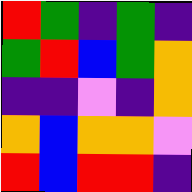[["red", "green", "indigo", "green", "indigo"], ["green", "red", "blue", "green", "orange"], ["indigo", "indigo", "violet", "indigo", "orange"], ["orange", "blue", "orange", "orange", "violet"], ["red", "blue", "red", "red", "indigo"]]